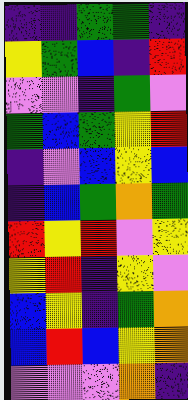[["indigo", "indigo", "green", "green", "indigo"], ["yellow", "green", "blue", "indigo", "red"], ["violet", "violet", "indigo", "green", "violet"], ["green", "blue", "green", "yellow", "red"], ["indigo", "violet", "blue", "yellow", "blue"], ["indigo", "blue", "green", "orange", "green"], ["red", "yellow", "red", "violet", "yellow"], ["yellow", "red", "indigo", "yellow", "violet"], ["blue", "yellow", "indigo", "green", "orange"], ["blue", "red", "blue", "yellow", "orange"], ["violet", "violet", "violet", "orange", "indigo"]]